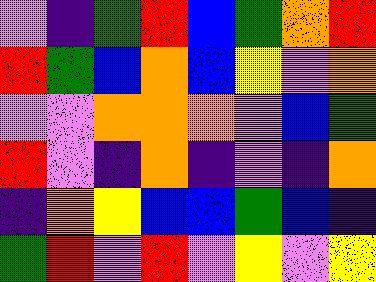[["violet", "indigo", "green", "red", "blue", "green", "orange", "red"], ["red", "green", "blue", "orange", "blue", "yellow", "violet", "orange"], ["violet", "violet", "orange", "orange", "orange", "violet", "blue", "green"], ["red", "violet", "indigo", "orange", "indigo", "violet", "indigo", "orange"], ["indigo", "orange", "yellow", "blue", "blue", "green", "blue", "indigo"], ["green", "red", "violet", "red", "violet", "yellow", "violet", "yellow"]]